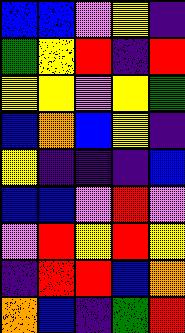[["blue", "blue", "violet", "yellow", "indigo"], ["green", "yellow", "red", "indigo", "red"], ["yellow", "yellow", "violet", "yellow", "green"], ["blue", "orange", "blue", "yellow", "indigo"], ["yellow", "indigo", "indigo", "indigo", "blue"], ["blue", "blue", "violet", "red", "violet"], ["violet", "red", "yellow", "red", "yellow"], ["indigo", "red", "red", "blue", "orange"], ["orange", "blue", "indigo", "green", "red"]]